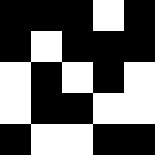[["black", "black", "black", "white", "black"], ["black", "white", "black", "black", "black"], ["white", "black", "white", "black", "white"], ["white", "black", "black", "white", "white"], ["black", "white", "white", "black", "black"]]